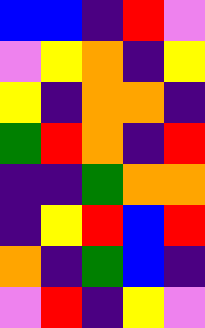[["blue", "blue", "indigo", "red", "violet"], ["violet", "yellow", "orange", "indigo", "yellow"], ["yellow", "indigo", "orange", "orange", "indigo"], ["green", "red", "orange", "indigo", "red"], ["indigo", "indigo", "green", "orange", "orange"], ["indigo", "yellow", "red", "blue", "red"], ["orange", "indigo", "green", "blue", "indigo"], ["violet", "red", "indigo", "yellow", "violet"]]